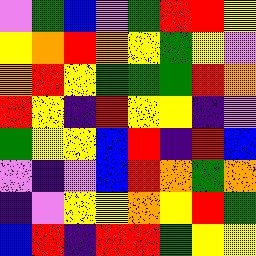[["violet", "green", "blue", "violet", "green", "red", "red", "yellow"], ["yellow", "orange", "red", "orange", "yellow", "green", "yellow", "violet"], ["orange", "red", "yellow", "green", "green", "green", "red", "orange"], ["red", "yellow", "indigo", "red", "yellow", "yellow", "indigo", "violet"], ["green", "yellow", "yellow", "blue", "red", "indigo", "red", "blue"], ["violet", "indigo", "violet", "blue", "red", "orange", "green", "orange"], ["indigo", "violet", "yellow", "yellow", "orange", "yellow", "red", "green"], ["blue", "red", "indigo", "red", "red", "green", "yellow", "yellow"]]